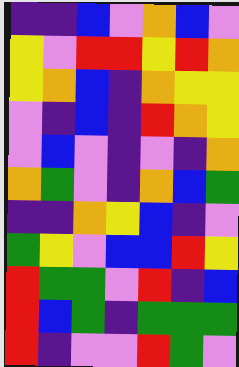[["indigo", "indigo", "blue", "violet", "orange", "blue", "violet"], ["yellow", "violet", "red", "red", "yellow", "red", "orange"], ["yellow", "orange", "blue", "indigo", "orange", "yellow", "yellow"], ["violet", "indigo", "blue", "indigo", "red", "orange", "yellow"], ["violet", "blue", "violet", "indigo", "violet", "indigo", "orange"], ["orange", "green", "violet", "indigo", "orange", "blue", "green"], ["indigo", "indigo", "orange", "yellow", "blue", "indigo", "violet"], ["green", "yellow", "violet", "blue", "blue", "red", "yellow"], ["red", "green", "green", "violet", "red", "indigo", "blue"], ["red", "blue", "green", "indigo", "green", "green", "green"], ["red", "indigo", "violet", "violet", "red", "green", "violet"]]